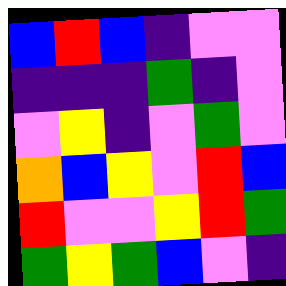[["blue", "red", "blue", "indigo", "violet", "violet"], ["indigo", "indigo", "indigo", "green", "indigo", "violet"], ["violet", "yellow", "indigo", "violet", "green", "violet"], ["orange", "blue", "yellow", "violet", "red", "blue"], ["red", "violet", "violet", "yellow", "red", "green"], ["green", "yellow", "green", "blue", "violet", "indigo"]]